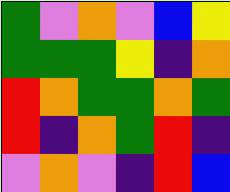[["green", "violet", "orange", "violet", "blue", "yellow"], ["green", "green", "green", "yellow", "indigo", "orange"], ["red", "orange", "green", "green", "orange", "green"], ["red", "indigo", "orange", "green", "red", "indigo"], ["violet", "orange", "violet", "indigo", "red", "blue"]]